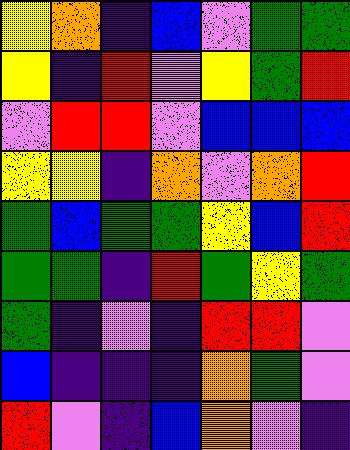[["yellow", "orange", "indigo", "blue", "violet", "green", "green"], ["yellow", "indigo", "red", "violet", "yellow", "green", "red"], ["violet", "red", "red", "violet", "blue", "blue", "blue"], ["yellow", "yellow", "indigo", "orange", "violet", "orange", "red"], ["green", "blue", "green", "green", "yellow", "blue", "red"], ["green", "green", "indigo", "red", "green", "yellow", "green"], ["green", "indigo", "violet", "indigo", "red", "red", "violet"], ["blue", "indigo", "indigo", "indigo", "orange", "green", "violet"], ["red", "violet", "indigo", "blue", "orange", "violet", "indigo"]]